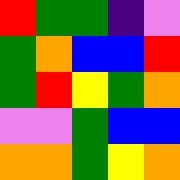[["red", "green", "green", "indigo", "violet"], ["green", "orange", "blue", "blue", "red"], ["green", "red", "yellow", "green", "orange"], ["violet", "violet", "green", "blue", "blue"], ["orange", "orange", "green", "yellow", "orange"]]